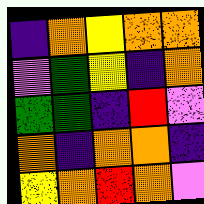[["indigo", "orange", "yellow", "orange", "orange"], ["violet", "green", "yellow", "indigo", "orange"], ["green", "green", "indigo", "red", "violet"], ["orange", "indigo", "orange", "orange", "indigo"], ["yellow", "orange", "red", "orange", "violet"]]